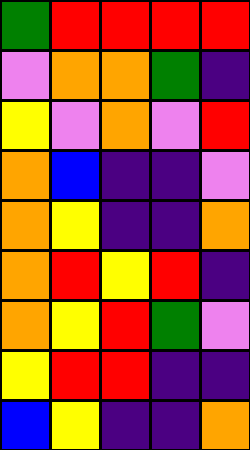[["green", "red", "red", "red", "red"], ["violet", "orange", "orange", "green", "indigo"], ["yellow", "violet", "orange", "violet", "red"], ["orange", "blue", "indigo", "indigo", "violet"], ["orange", "yellow", "indigo", "indigo", "orange"], ["orange", "red", "yellow", "red", "indigo"], ["orange", "yellow", "red", "green", "violet"], ["yellow", "red", "red", "indigo", "indigo"], ["blue", "yellow", "indigo", "indigo", "orange"]]